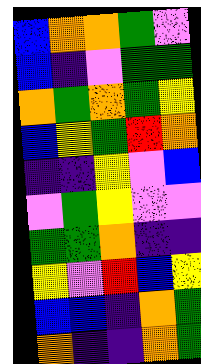[["blue", "orange", "orange", "green", "violet"], ["blue", "indigo", "violet", "green", "green"], ["orange", "green", "orange", "green", "yellow"], ["blue", "yellow", "green", "red", "orange"], ["indigo", "indigo", "yellow", "violet", "blue"], ["violet", "green", "yellow", "violet", "violet"], ["green", "green", "orange", "indigo", "indigo"], ["yellow", "violet", "red", "blue", "yellow"], ["blue", "blue", "indigo", "orange", "green"], ["orange", "indigo", "indigo", "orange", "green"]]